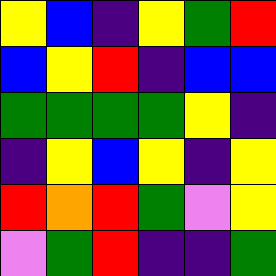[["yellow", "blue", "indigo", "yellow", "green", "red"], ["blue", "yellow", "red", "indigo", "blue", "blue"], ["green", "green", "green", "green", "yellow", "indigo"], ["indigo", "yellow", "blue", "yellow", "indigo", "yellow"], ["red", "orange", "red", "green", "violet", "yellow"], ["violet", "green", "red", "indigo", "indigo", "green"]]